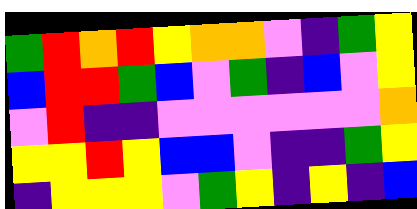[["green", "red", "orange", "red", "yellow", "orange", "orange", "violet", "indigo", "green", "yellow"], ["blue", "red", "red", "green", "blue", "violet", "green", "indigo", "blue", "violet", "yellow"], ["violet", "red", "indigo", "indigo", "violet", "violet", "violet", "violet", "violet", "violet", "orange"], ["yellow", "yellow", "red", "yellow", "blue", "blue", "violet", "indigo", "indigo", "green", "yellow"], ["indigo", "yellow", "yellow", "yellow", "violet", "green", "yellow", "indigo", "yellow", "indigo", "blue"]]